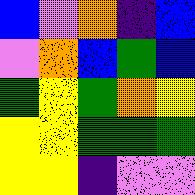[["blue", "violet", "orange", "indigo", "blue"], ["violet", "orange", "blue", "green", "blue"], ["green", "yellow", "green", "orange", "yellow"], ["yellow", "yellow", "green", "green", "green"], ["yellow", "yellow", "indigo", "violet", "violet"]]